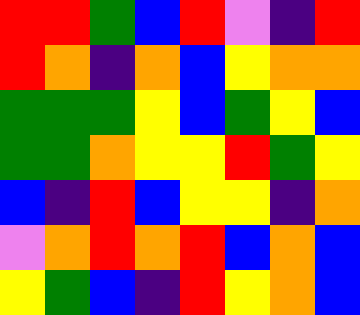[["red", "red", "green", "blue", "red", "violet", "indigo", "red"], ["red", "orange", "indigo", "orange", "blue", "yellow", "orange", "orange"], ["green", "green", "green", "yellow", "blue", "green", "yellow", "blue"], ["green", "green", "orange", "yellow", "yellow", "red", "green", "yellow"], ["blue", "indigo", "red", "blue", "yellow", "yellow", "indigo", "orange"], ["violet", "orange", "red", "orange", "red", "blue", "orange", "blue"], ["yellow", "green", "blue", "indigo", "red", "yellow", "orange", "blue"]]